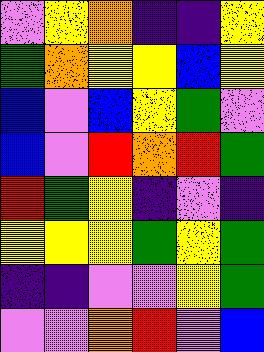[["violet", "yellow", "orange", "indigo", "indigo", "yellow"], ["green", "orange", "yellow", "yellow", "blue", "yellow"], ["blue", "violet", "blue", "yellow", "green", "violet"], ["blue", "violet", "red", "orange", "red", "green"], ["red", "green", "yellow", "indigo", "violet", "indigo"], ["yellow", "yellow", "yellow", "green", "yellow", "green"], ["indigo", "indigo", "violet", "violet", "yellow", "green"], ["violet", "violet", "orange", "red", "violet", "blue"]]